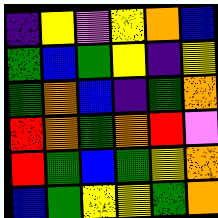[["indigo", "yellow", "violet", "yellow", "orange", "blue"], ["green", "blue", "green", "yellow", "indigo", "yellow"], ["green", "orange", "blue", "indigo", "green", "orange"], ["red", "orange", "green", "orange", "red", "violet"], ["red", "green", "blue", "green", "yellow", "orange"], ["blue", "green", "yellow", "yellow", "green", "orange"]]